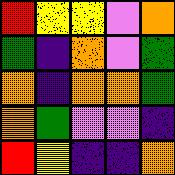[["red", "yellow", "yellow", "violet", "orange"], ["green", "indigo", "orange", "violet", "green"], ["orange", "indigo", "orange", "orange", "green"], ["orange", "green", "violet", "violet", "indigo"], ["red", "yellow", "indigo", "indigo", "orange"]]